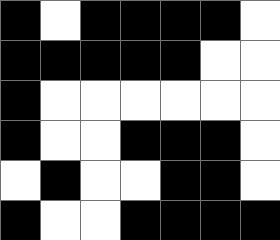[["black", "white", "black", "black", "black", "black", "white"], ["black", "black", "black", "black", "black", "white", "white"], ["black", "white", "white", "white", "white", "white", "white"], ["black", "white", "white", "black", "black", "black", "white"], ["white", "black", "white", "white", "black", "black", "white"], ["black", "white", "white", "black", "black", "black", "black"]]